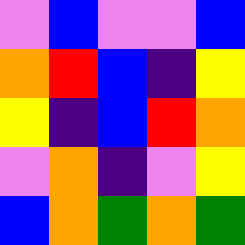[["violet", "blue", "violet", "violet", "blue"], ["orange", "red", "blue", "indigo", "yellow"], ["yellow", "indigo", "blue", "red", "orange"], ["violet", "orange", "indigo", "violet", "yellow"], ["blue", "orange", "green", "orange", "green"]]